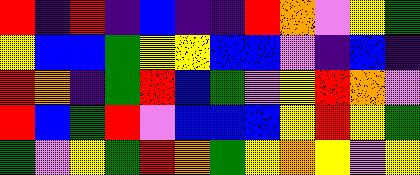[["red", "indigo", "red", "indigo", "blue", "indigo", "indigo", "red", "orange", "violet", "yellow", "green"], ["yellow", "blue", "blue", "green", "yellow", "yellow", "blue", "blue", "violet", "indigo", "blue", "indigo"], ["red", "orange", "indigo", "green", "red", "blue", "green", "violet", "yellow", "red", "orange", "violet"], ["red", "blue", "green", "red", "violet", "blue", "blue", "blue", "yellow", "red", "yellow", "green"], ["green", "violet", "yellow", "green", "red", "orange", "green", "yellow", "orange", "yellow", "violet", "yellow"]]